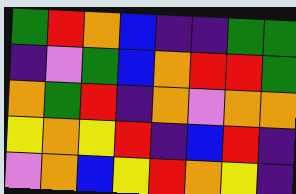[["green", "red", "orange", "blue", "indigo", "indigo", "green", "green"], ["indigo", "violet", "green", "blue", "orange", "red", "red", "green"], ["orange", "green", "red", "indigo", "orange", "violet", "orange", "orange"], ["yellow", "orange", "yellow", "red", "indigo", "blue", "red", "indigo"], ["violet", "orange", "blue", "yellow", "red", "orange", "yellow", "indigo"]]